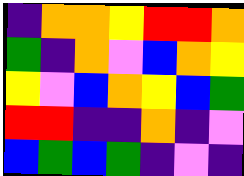[["indigo", "orange", "orange", "yellow", "red", "red", "orange"], ["green", "indigo", "orange", "violet", "blue", "orange", "yellow"], ["yellow", "violet", "blue", "orange", "yellow", "blue", "green"], ["red", "red", "indigo", "indigo", "orange", "indigo", "violet"], ["blue", "green", "blue", "green", "indigo", "violet", "indigo"]]